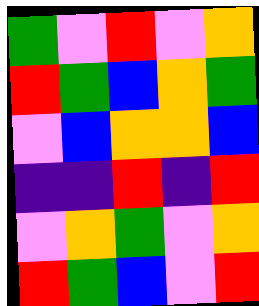[["green", "violet", "red", "violet", "orange"], ["red", "green", "blue", "orange", "green"], ["violet", "blue", "orange", "orange", "blue"], ["indigo", "indigo", "red", "indigo", "red"], ["violet", "orange", "green", "violet", "orange"], ["red", "green", "blue", "violet", "red"]]